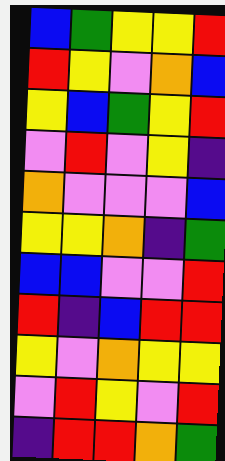[["blue", "green", "yellow", "yellow", "red"], ["red", "yellow", "violet", "orange", "blue"], ["yellow", "blue", "green", "yellow", "red"], ["violet", "red", "violet", "yellow", "indigo"], ["orange", "violet", "violet", "violet", "blue"], ["yellow", "yellow", "orange", "indigo", "green"], ["blue", "blue", "violet", "violet", "red"], ["red", "indigo", "blue", "red", "red"], ["yellow", "violet", "orange", "yellow", "yellow"], ["violet", "red", "yellow", "violet", "red"], ["indigo", "red", "red", "orange", "green"]]